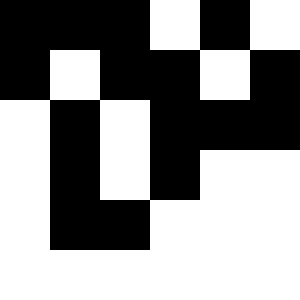[["black", "black", "black", "white", "black", "white"], ["black", "white", "black", "black", "white", "black"], ["white", "black", "white", "black", "black", "black"], ["white", "black", "white", "black", "white", "white"], ["white", "black", "black", "white", "white", "white"], ["white", "white", "white", "white", "white", "white"]]